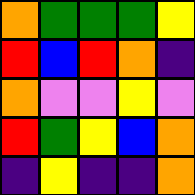[["orange", "green", "green", "green", "yellow"], ["red", "blue", "red", "orange", "indigo"], ["orange", "violet", "violet", "yellow", "violet"], ["red", "green", "yellow", "blue", "orange"], ["indigo", "yellow", "indigo", "indigo", "orange"]]